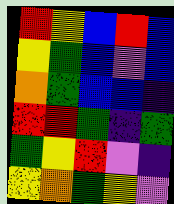[["red", "yellow", "blue", "red", "blue"], ["yellow", "green", "blue", "violet", "blue"], ["orange", "green", "blue", "blue", "indigo"], ["red", "red", "green", "indigo", "green"], ["green", "yellow", "red", "violet", "indigo"], ["yellow", "orange", "green", "yellow", "violet"]]